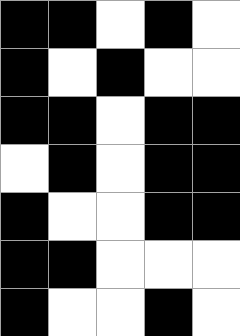[["black", "black", "white", "black", "white"], ["black", "white", "black", "white", "white"], ["black", "black", "white", "black", "black"], ["white", "black", "white", "black", "black"], ["black", "white", "white", "black", "black"], ["black", "black", "white", "white", "white"], ["black", "white", "white", "black", "white"]]